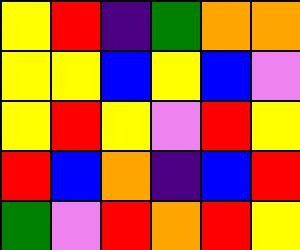[["yellow", "red", "indigo", "green", "orange", "orange"], ["yellow", "yellow", "blue", "yellow", "blue", "violet"], ["yellow", "red", "yellow", "violet", "red", "yellow"], ["red", "blue", "orange", "indigo", "blue", "red"], ["green", "violet", "red", "orange", "red", "yellow"]]